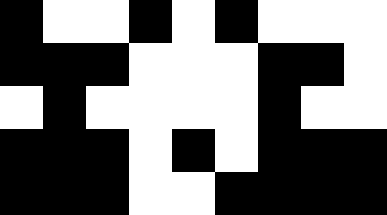[["black", "white", "white", "black", "white", "black", "white", "white", "white"], ["black", "black", "black", "white", "white", "white", "black", "black", "white"], ["white", "black", "white", "white", "white", "white", "black", "white", "white"], ["black", "black", "black", "white", "black", "white", "black", "black", "black"], ["black", "black", "black", "white", "white", "black", "black", "black", "black"]]